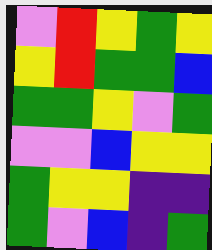[["violet", "red", "yellow", "green", "yellow"], ["yellow", "red", "green", "green", "blue"], ["green", "green", "yellow", "violet", "green"], ["violet", "violet", "blue", "yellow", "yellow"], ["green", "yellow", "yellow", "indigo", "indigo"], ["green", "violet", "blue", "indigo", "green"]]